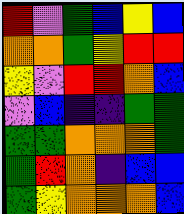[["red", "violet", "green", "blue", "yellow", "blue"], ["orange", "orange", "green", "yellow", "red", "red"], ["yellow", "violet", "red", "red", "orange", "blue"], ["violet", "blue", "indigo", "indigo", "green", "green"], ["green", "green", "orange", "orange", "orange", "green"], ["green", "red", "orange", "indigo", "blue", "blue"], ["green", "yellow", "orange", "orange", "orange", "blue"]]